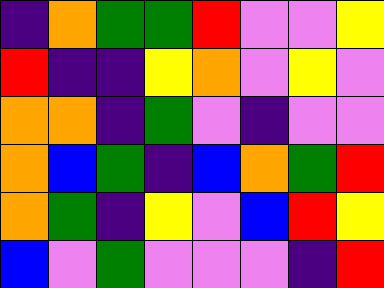[["indigo", "orange", "green", "green", "red", "violet", "violet", "yellow"], ["red", "indigo", "indigo", "yellow", "orange", "violet", "yellow", "violet"], ["orange", "orange", "indigo", "green", "violet", "indigo", "violet", "violet"], ["orange", "blue", "green", "indigo", "blue", "orange", "green", "red"], ["orange", "green", "indigo", "yellow", "violet", "blue", "red", "yellow"], ["blue", "violet", "green", "violet", "violet", "violet", "indigo", "red"]]